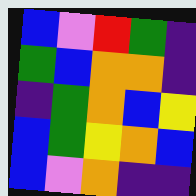[["blue", "violet", "red", "green", "indigo"], ["green", "blue", "orange", "orange", "indigo"], ["indigo", "green", "orange", "blue", "yellow"], ["blue", "green", "yellow", "orange", "blue"], ["blue", "violet", "orange", "indigo", "indigo"]]